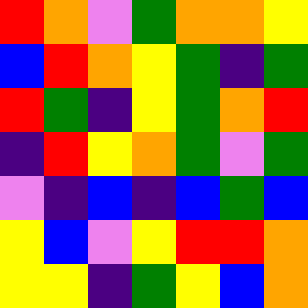[["red", "orange", "violet", "green", "orange", "orange", "yellow"], ["blue", "red", "orange", "yellow", "green", "indigo", "green"], ["red", "green", "indigo", "yellow", "green", "orange", "red"], ["indigo", "red", "yellow", "orange", "green", "violet", "green"], ["violet", "indigo", "blue", "indigo", "blue", "green", "blue"], ["yellow", "blue", "violet", "yellow", "red", "red", "orange"], ["yellow", "yellow", "indigo", "green", "yellow", "blue", "orange"]]